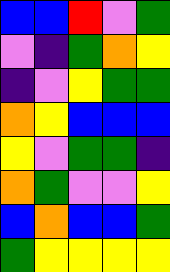[["blue", "blue", "red", "violet", "green"], ["violet", "indigo", "green", "orange", "yellow"], ["indigo", "violet", "yellow", "green", "green"], ["orange", "yellow", "blue", "blue", "blue"], ["yellow", "violet", "green", "green", "indigo"], ["orange", "green", "violet", "violet", "yellow"], ["blue", "orange", "blue", "blue", "green"], ["green", "yellow", "yellow", "yellow", "yellow"]]